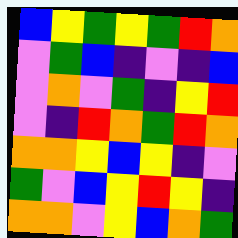[["blue", "yellow", "green", "yellow", "green", "red", "orange"], ["violet", "green", "blue", "indigo", "violet", "indigo", "blue"], ["violet", "orange", "violet", "green", "indigo", "yellow", "red"], ["violet", "indigo", "red", "orange", "green", "red", "orange"], ["orange", "orange", "yellow", "blue", "yellow", "indigo", "violet"], ["green", "violet", "blue", "yellow", "red", "yellow", "indigo"], ["orange", "orange", "violet", "yellow", "blue", "orange", "green"]]